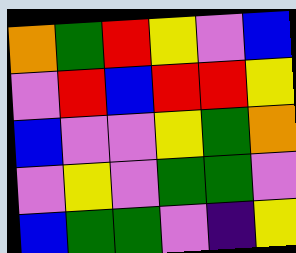[["orange", "green", "red", "yellow", "violet", "blue"], ["violet", "red", "blue", "red", "red", "yellow"], ["blue", "violet", "violet", "yellow", "green", "orange"], ["violet", "yellow", "violet", "green", "green", "violet"], ["blue", "green", "green", "violet", "indigo", "yellow"]]